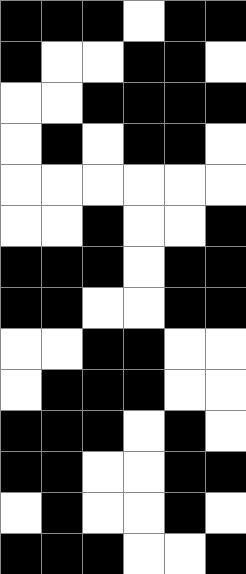[["black", "black", "black", "white", "black", "black"], ["black", "white", "white", "black", "black", "white"], ["white", "white", "black", "black", "black", "black"], ["white", "black", "white", "black", "black", "white"], ["white", "white", "white", "white", "white", "white"], ["white", "white", "black", "white", "white", "black"], ["black", "black", "black", "white", "black", "black"], ["black", "black", "white", "white", "black", "black"], ["white", "white", "black", "black", "white", "white"], ["white", "black", "black", "black", "white", "white"], ["black", "black", "black", "white", "black", "white"], ["black", "black", "white", "white", "black", "black"], ["white", "black", "white", "white", "black", "white"], ["black", "black", "black", "white", "white", "black"]]